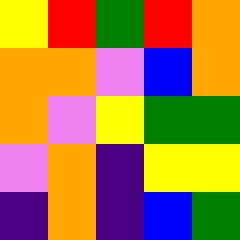[["yellow", "red", "green", "red", "orange"], ["orange", "orange", "violet", "blue", "orange"], ["orange", "violet", "yellow", "green", "green"], ["violet", "orange", "indigo", "yellow", "yellow"], ["indigo", "orange", "indigo", "blue", "green"]]